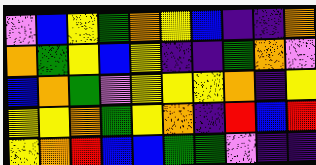[["violet", "blue", "yellow", "green", "orange", "yellow", "blue", "indigo", "indigo", "orange"], ["orange", "green", "yellow", "blue", "yellow", "indigo", "indigo", "green", "orange", "violet"], ["blue", "orange", "green", "violet", "yellow", "yellow", "yellow", "orange", "indigo", "yellow"], ["yellow", "yellow", "orange", "green", "yellow", "orange", "indigo", "red", "blue", "red"], ["yellow", "orange", "red", "blue", "blue", "green", "green", "violet", "indigo", "indigo"]]